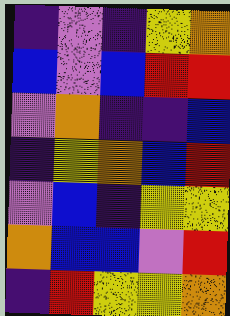[["indigo", "violet", "indigo", "yellow", "orange"], ["blue", "violet", "blue", "red", "red"], ["violet", "orange", "indigo", "indigo", "blue"], ["indigo", "yellow", "orange", "blue", "red"], ["violet", "blue", "indigo", "yellow", "yellow"], ["orange", "blue", "blue", "violet", "red"], ["indigo", "red", "yellow", "yellow", "orange"]]